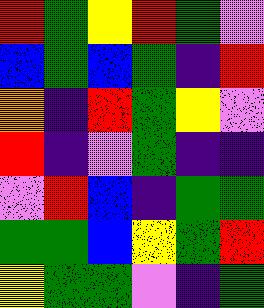[["red", "green", "yellow", "red", "green", "violet"], ["blue", "green", "blue", "green", "indigo", "red"], ["orange", "indigo", "red", "green", "yellow", "violet"], ["red", "indigo", "violet", "green", "indigo", "indigo"], ["violet", "red", "blue", "indigo", "green", "green"], ["green", "green", "blue", "yellow", "green", "red"], ["yellow", "green", "green", "violet", "indigo", "green"]]